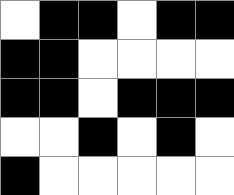[["white", "black", "black", "white", "black", "black"], ["black", "black", "white", "white", "white", "white"], ["black", "black", "white", "black", "black", "black"], ["white", "white", "black", "white", "black", "white"], ["black", "white", "white", "white", "white", "white"]]